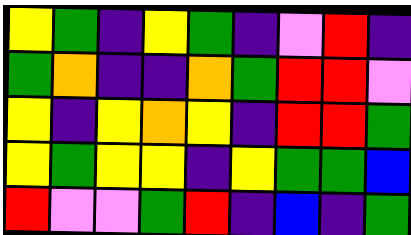[["yellow", "green", "indigo", "yellow", "green", "indigo", "violet", "red", "indigo"], ["green", "orange", "indigo", "indigo", "orange", "green", "red", "red", "violet"], ["yellow", "indigo", "yellow", "orange", "yellow", "indigo", "red", "red", "green"], ["yellow", "green", "yellow", "yellow", "indigo", "yellow", "green", "green", "blue"], ["red", "violet", "violet", "green", "red", "indigo", "blue", "indigo", "green"]]